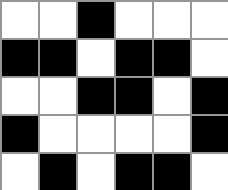[["white", "white", "black", "white", "white", "white"], ["black", "black", "white", "black", "black", "white"], ["white", "white", "black", "black", "white", "black"], ["black", "white", "white", "white", "white", "black"], ["white", "black", "white", "black", "black", "white"]]